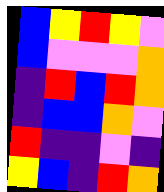[["blue", "yellow", "red", "yellow", "violet"], ["blue", "violet", "violet", "violet", "orange"], ["indigo", "red", "blue", "red", "orange"], ["indigo", "blue", "blue", "orange", "violet"], ["red", "indigo", "indigo", "violet", "indigo"], ["yellow", "blue", "indigo", "red", "orange"]]